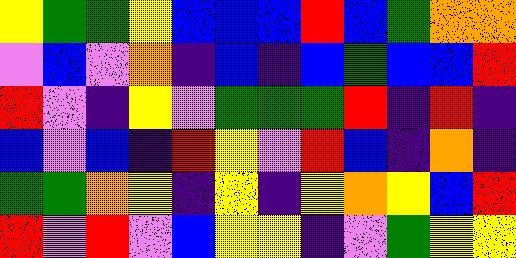[["yellow", "green", "green", "yellow", "blue", "blue", "blue", "red", "blue", "green", "orange", "orange"], ["violet", "blue", "violet", "orange", "indigo", "blue", "indigo", "blue", "green", "blue", "blue", "red"], ["red", "violet", "indigo", "yellow", "violet", "green", "green", "green", "red", "indigo", "red", "indigo"], ["blue", "violet", "blue", "indigo", "red", "yellow", "violet", "red", "blue", "indigo", "orange", "indigo"], ["green", "green", "orange", "yellow", "indigo", "yellow", "indigo", "yellow", "orange", "yellow", "blue", "red"], ["red", "violet", "red", "violet", "blue", "yellow", "yellow", "indigo", "violet", "green", "yellow", "yellow"]]